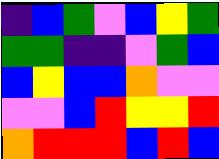[["indigo", "blue", "green", "violet", "blue", "yellow", "green"], ["green", "green", "indigo", "indigo", "violet", "green", "blue"], ["blue", "yellow", "blue", "blue", "orange", "violet", "violet"], ["violet", "violet", "blue", "red", "yellow", "yellow", "red"], ["orange", "red", "red", "red", "blue", "red", "blue"]]